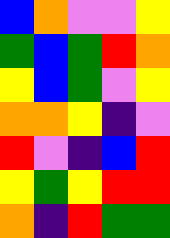[["blue", "orange", "violet", "violet", "yellow"], ["green", "blue", "green", "red", "orange"], ["yellow", "blue", "green", "violet", "yellow"], ["orange", "orange", "yellow", "indigo", "violet"], ["red", "violet", "indigo", "blue", "red"], ["yellow", "green", "yellow", "red", "red"], ["orange", "indigo", "red", "green", "green"]]